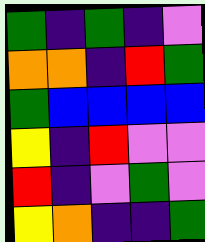[["green", "indigo", "green", "indigo", "violet"], ["orange", "orange", "indigo", "red", "green"], ["green", "blue", "blue", "blue", "blue"], ["yellow", "indigo", "red", "violet", "violet"], ["red", "indigo", "violet", "green", "violet"], ["yellow", "orange", "indigo", "indigo", "green"]]